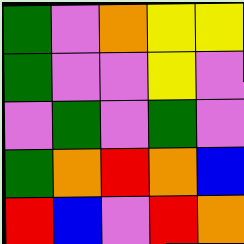[["green", "violet", "orange", "yellow", "yellow"], ["green", "violet", "violet", "yellow", "violet"], ["violet", "green", "violet", "green", "violet"], ["green", "orange", "red", "orange", "blue"], ["red", "blue", "violet", "red", "orange"]]